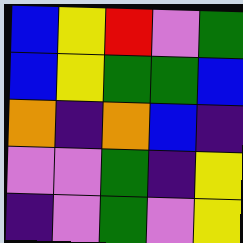[["blue", "yellow", "red", "violet", "green"], ["blue", "yellow", "green", "green", "blue"], ["orange", "indigo", "orange", "blue", "indigo"], ["violet", "violet", "green", "indigo", "yellow"], ["indigo", "violet", "green", "violet", "yellow"]]